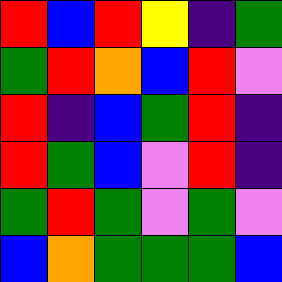[["red", "blue", "red", "yellow", "indigo", "green"], ["green", "red", "orange", "blue", "red", "violet"], ["red", "indigo", "blue", "green", "red", "indigo"], ["red", "green", "blue", "violet", "red", "indigo"], ["green", "red", "green", "violet", "green", "violet"], ["blue", "orange", "green", "green", "green", "blue"]]